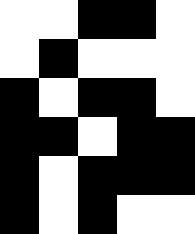[["white", "white", "black", "black", "white"], ["white", "black", "white", "white", "white"], ["black", "white", "black", "black", "white"], ["black", "black", "white", "black", "black"], ["black", "white", "black", "black", "black"], ["black", "white", "black", "white", "white"]]